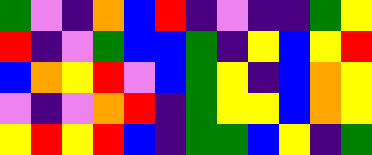[["green", "violet", "indigo", "orange", "blue", "red", "indigo", "violet", "indigo", "indigo", "green", "yellow"], ["red", "indigo", "violet", "green", "blue", "blue", "green", "indigo", "yellow", "blue", "yellow", "red"], ["blue", "orange", "yellow", "red", "violet", "blue", "green", "yellow", "indigo", "blue", "orange", "yellow"], ["violet", "indigo", "violet", "orange", "red", "indigo", "green", "yellow", "yellow", "blue", "orange", "yellow"], ["yellow", "red", "yellow", "red", "blue", "indigo", "green", "green", "blue", "yellow", "indigo", "green"]]